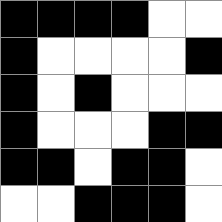[["black", "black", "black", "black", "white", "white"], ["black", "white", "white", "white", "white", "black"], ["black", "white", "black", "white", "white", "white"], ["black", "white", "white", "white", "black", "black"], ["black", "black", "white", "black", "black", "white"], ["white", "white", "black", "black", "black", "white"]]